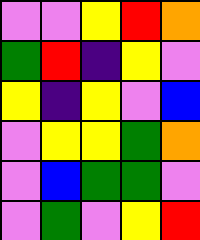[["violet", "violet", "yellow", "red", "orange"], ["green", "red", "indigo", "yellow", "violet"], ["yellow", "indigo", "yellow", "violet", "blue"], ["violet", "yellow", "yellow", "green", "orange"], ["violet", "blue", "green", "green", "violet"], ["violet", "green", "violet", "yellow", "red"]]